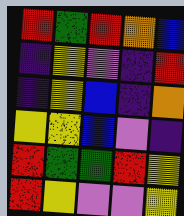[["red", "green", "red", "orange", "blue"], ["indigo", "yellow", "violet", "indigo", "red"], ["indigo", "yellow", "blue", "indigo", "orange"], ["yellow", "yellow", "blue", "violet", "indigo"], ["red", "green", "green", "red", "yellow"], ["red", "yellow", "violet", "violet", "yellow"]]